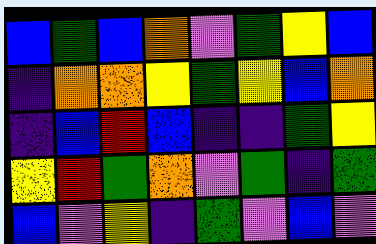[["blue", "green", "blue", "orange", "violet", "green", "yellow", "blue"], ["indigo", "orange", "orange", "yellow", "green", "yellow", "blue", "orange"], ["indigo", "blue", "red", "blue", "indigo", "indigo", "green", "yellow"], ["yellow", "red", "green", "orange", "violet", "green", "indigo", "green"], ["blue", "violet", "yellow", "indigo", "green", "violet", "blue", "violet"]]